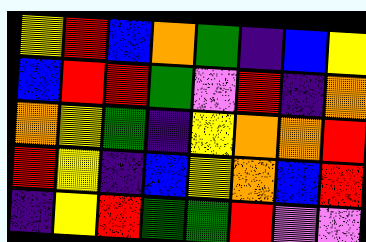[["yellow", "red", "blue", "orange", "green", "indigo", "blue", "yellow"], ["blue", "red", "red", "green", "violet", "red", "indigo", "orange"], ["orange", "yellow", "green", "indigo", "yellow", "orange", "orange", "red"], ["red", "yellow", "indigo", "blue", "yellow", "orange", "blue", "red"], ["indigo", "yellow", "red", "green", "green", "red", "violet", "violet"]]